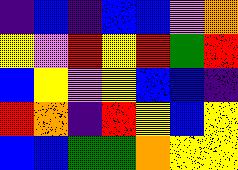[["indigo", "blue", "indigo", "blue", "blue", "violet", "orange"], ["yellow", "violet", "red", "yellow", "red", "green", "red"], ["blue", "yellow", "violet", "yellow", "blue", "blue", "indigo"], ["red", "orange", "indigo", "red", "yellow", "blue", "yellow"], ["blue", "blue", "green", "green", "orange", "yellow", "yellow"]]